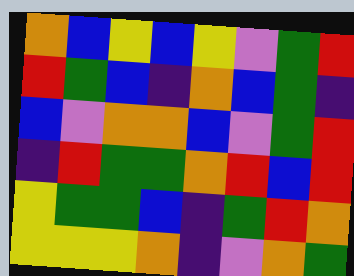[["orange", "blue", "yellow", "blue", "yellow", "violet", "green", "red"], ["red", "green", "blue", "indigo", "orange", "blue", "green", "indigo"], ["blue", "violet", "orange", "orange", "blue", "violet", "green", "red"], ["indigo", "red", "green", "green", "orange", "red", "blue", "red"], ["yellow", "green", "green", "blue", "indigo", "green", "red", "orange"], ["yellow", "yellow", "yellow", "orange", "indigo", "violet", "orange", "green"]]